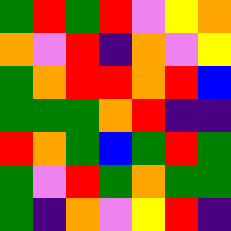[["green", "red", "green", "red", "violet", "yellow", "orange"], ["orange", "violet", "red", "indigo", "orange", "violet", "yellow"], ["green", "orange", "red", "red", "orange", "red", "blue"], ["green", "green", "green", "orange", "red", "indigo", "indigo"], ["red", "orange", "green", "blue", "green", "red", "green"], ["green", "violet", "red", "green", "orange", "green", "green"], ["green", "indigo", "orange", "violet", "yellow", "red", "indigo"]]